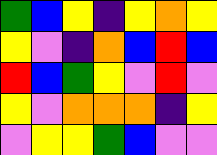[["green", "blue", "yellow", "indigo", "yellow", "orange", "yellow"], ["yellow", "violet", "indigo", "orange", "blue", "red", "blue"], ["red", "blue", "green", "yellow", "violet", "red", "violet"], ["yellow", "violet", "orange", "orange", "orange", "indigo", "yellow"], ["violet", "yellow", "yellow", "green", "blue", "violet", "violet"]]